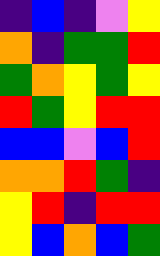[["indigo", "blue", "indigo", "violet", "yellow"], ["orange", "indigo", "green", "green", "red"], ["green", "orange", "yellow", "green", "yellow"], ["red", "green", "yellow", "red", "red"], ["blue", "blue", "violet", "blue", "red"], ["orange", "orange", "red", "green", "indigo"], ["yellow", "red", "indigo", "red", "red"], ["yellow", "blue", "orange", "blue", "green"]]